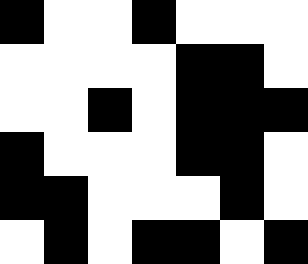[["black", "white", "white", "black", "white", "white", "white"], ["white", "white", "white", "white", "black", "black", "white"], ["white", "white", "black", "white", "black", "black", "black"], ["black", "white", "white", "white", "black", "black", "white"], ["black", "black", "white", "white", "white", "black", "white"], ["white", "black", "white", "black", "black", "white", "black"]]